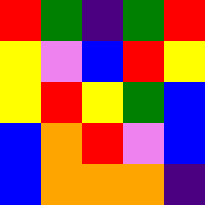[["red", "green", "indigo", "green", "red"], ["yellow", "violet", "blue", "red", "yellow"], ["yellow", "red", "yellow", "green", "blue"], ["blue", "orange", "red", "violet", "blue"], ["blue", "orange", "orange", "orange", "indigo"]]